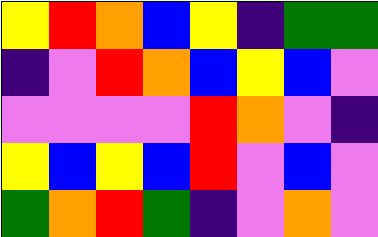[["yellow", "red", "orange", "blue", "yellow", "indigo", "green", "green"], ["indigo", "violet", "red", "orange", "blue", "yellow", "blue", "violet"], ["violet", "violet", "violet", "violet", "red", "orange", "violet", "indigo"], ["yellow", "blue", "yellow", "blue", "red", "violet", "blue", "violet"], ["green", "orange", "red", "green", "indigo", "violet", "orange", "violet"]]